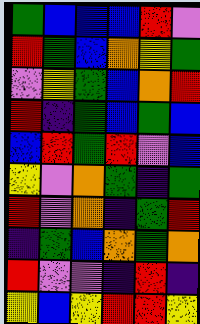[["green", "blue", "blue", "blue", "red", "violet"], ["red", "green", "blue", "orange", "yellow", "green"], ["violet", "yellow", "green", "blue", "orange", "red"], ["red", "indigo", "green", "blue", "green", "blue"], ["blue", "red", "green", "red", "violet", "blue"], ["yellow", "violet", "orange", "green", "indigo", "green"], ["red", "violet", "orange", "indigo", "green", "red"], ["indigo", "green", "blue", "orange", "green", "orange"], ["red", "violet", "violet", "indigo", "red", "indigo"], ["yellow", "blue", "yellow", "red", "red", "yellow"]]